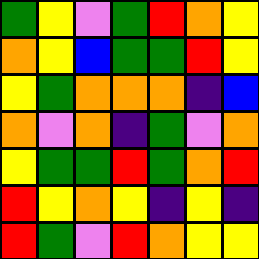[["green", "yellow", "violet", "green", "red", "orange", "yellow"], ["orange", "yellow", "blue", "green", "green", "red", "yellow"], ["yellow", "green", "orange", "orange", "orange", "indigo", "blue"], ["orange", "violet", "orange", "indigo", "green", "violet", "orange"], ["yellow", "green", "green", "red", "green", "orange", "red"], ["red", "yellow", "orange", "yellow", "indigo", "yellow", "indigo"], ["red", "green", "violet", "red", "orange", "yellow", "yellow"]]